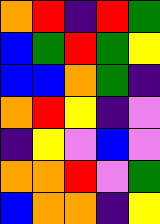[["orange", "red", "indigo", "red", "green"], ["blue", "green", "red", "green", "yellow"], ["blue", "blue", "orange", "green", "indigo"], ["orange", "red", "yellow", "indigo", "violet"], ["indigo", "yellow", "violet", "blue", "violet"], ["orange", "orange", "red", "violet", "green"], ["blue", "orange", "orange", "indigo", "yellow"]]